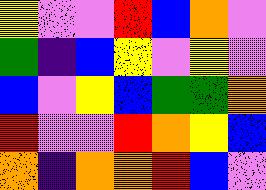[["yellow", "violet", "violet", "red", "blue", "orange", "violet"], ["green", "indigo", "blue", "yellow", "violet", "yellow", "violet"], ["blue", "violet", "yellow", "blue", "green", "green", "orange"], ["red", "violet", "violet", "red", "orange", "yellow", "blue"], ["orange", "indigo", "orange", "orange", "red", "blue", "violet"]]